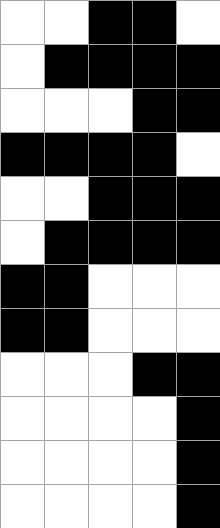[["white", "white", "black", "black", "white"], ["white", "black", "black", "black", "black"], ["white", "white", "white", "black", "black"], ["black", "black", "black", "black", "white"], ["white", "white", "black", "black", "black"], ["white", "black", "black", "black", "black"], ["black", "black", "white", "white", "white"], ["black", "black", "white", "white", "white"], ["white", "white", "white", "black", "black"], ["white", "white", "white", "white", "black"], ["white", "white", "white", "white", "black"], ["white", "white", "white", "white", "black"]]